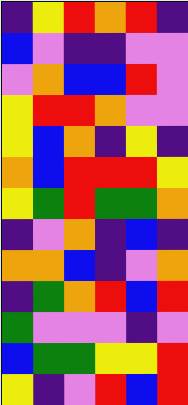[["indigo", "yellow", "red", "orange", "red", "indigo"], ["blue", "violet", "indigo", "indigo", "violet", "violet"], ["violet", "orange", "blue", "blue", "red", "violet"], ["yellow", "red", "red", "orange", "violet", "violet"], ["yellow", "blue", "orange", "indigo", "yellow", "indigo"], ["orange", "blue", "red", "red", "red", "yellow"], ["yellow", "green", "red", "green", "green", "orange"], ["indigo", "violet", "orange", "indigo", "blue", "indigo"], ["orange", "orange", "blue", "indigo", "violet", "orange"], ["indigo", "green", "orange", "red", "blue", "red"], ["green", "violet", "violet", "violet", "indigo", "violet"], ["blue", "green", "green", "yellow", "yellow", "red"], ["yellow", "indigo", "violet", "red", "blue", "red"]]